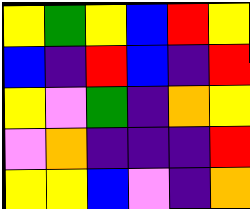[["yellow", "green", "yellow", "blue", "red", "yellow"], ["blue", "indigo", "red", "blue", "indigo", "red"], ["yellow", "violet", "green", "indigo", "orange", "yellow"], ["violet", "orange", "indigo", "indigo", "indigo", "red"], ["yellow", "yellow", "blue", "violet", "indigo", "orange"]]